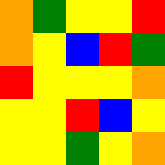[["orange", "green", "yellow", "yellow", "red"], ["orange", "yellow", "blue", "red", "green"], ["red", "yellow", "yellow", "yellow", "orange"], ["yellow", "yellow", "red", "blue", "yellow"], ["yellow", "yellow", "green", "yellow", "orange"]]